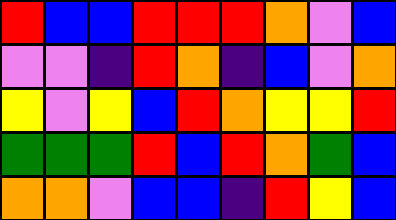[["red", "blue", "blue", "red", "red", "red", "orange", "violet", "blue"], ["violet", "violet", "indigo", "red", "orange", "indigo", "blue", "violet", "orange"], ["yellow", "violet", "yellow", "blue", "red", "orange", "yellow", "yellow", "red"], ["green", "green", "green", "red", "blue", "red", "orange", "green", "blue"], ["orange", "orange", "violet", "blue", "blue", "indigo", "red", "yellow", "blue"]]